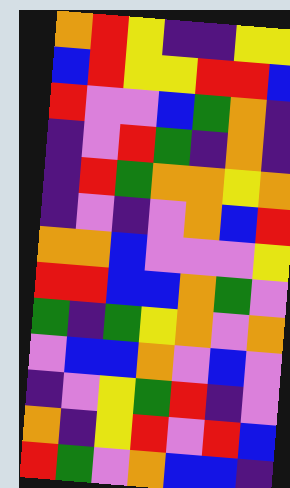[["orange", "red", "yellow", "indigo", "indigo", "yellow", "yellow"], ["blue", "red", "yellow", "yellow", "red", "red", "blue"], ["red", "violet", "violet", "blue", "green", "orange", "indigo"], ["indigo", "violet", "red", "green", "indigo", "orange", "indigo"], ["indigo", "red", "green", "orange", "orange", "yellow", "orange"], ["indigo", "violet", "indigo", "violet", "orange", "blue", "red"], ["orange", "orange", "blue", "violet", "violet", "violet", "yellow"], ["red", "red", "blue", "blue", "orange", "green", "violet"], ["green", "indigo", "green", "yellow", "orange", "violet", "orange"], ["violet", "blue", "blue", "orange", "violet", "blue", "violet"], ["indigo", "violet", "yellow", "green", "red", "indigo", "violet"], ["orange", "indigo", "yellow", "red", "violet", "red", "blue"], ["red", "green", "violet", "orange", "blue", "blue", "indigo"]]